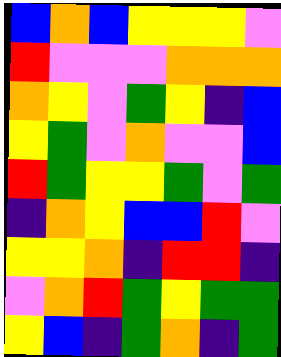[["blue", "orange", "blue", "yellow", "yellow", "yellow", "violet"], ["red", "violet", "violet", "violet", "orange", "orange", "orange"], ["orange", "yellow", "violet", "green", "yellow", "indigo", "blue"], ["yellow", "green", "violet", "orange", "violet", "violet", "blue"], ["red", "green", "yellow", "yellow", "green", "violet", "green"], ["indigo", "orange", "yellow", "blue", "blue", "red", "violet"], ["yellow", "yellow", "orange", "indigo", "red", "red", "indigo"], ["violet", "orange", "red", "green", "yellow", "green", "green"], ["yellow", "blue", "indigo", "green", "orange", "indigo", "green"]]